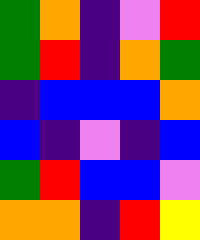[["green", "orange", "indigo", "violet", "red"], ["green", "red", "indigo", "orange", "green"], ["indigo", "blue", "blue", "blue", "orange"], ["blue", "indigo", "violet", "indigo", "blue"], ["green", "red", "blue", "blue", "violet"], ["orange", "orange", "indigo", "red", "yellow"]]